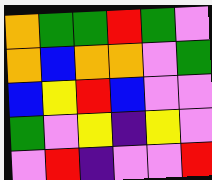[["orange", "green", "green", "red", "green", "violet"], ["orange", "blue", "orange", "orange", "violet", "green"], ["blue", "yellow", "red", "blue", "violet", "violet"], ["green", "violet", "yellow", "indigo", "yellow", "violet"], ["violet", "red", "indigo", "violet", "violet", "red"]]